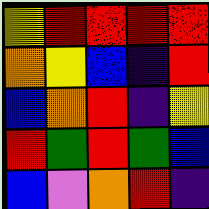[["yellow", "red", "red", "red", "red"], ["orange", "yellow", "blue", "indigo", "red"], ["blue", "orange", "red", "indigo", "yellow"], ["red", "green", "red", "green", "blue"], ["blue", "violet", "orange", "red", "indigo"]]